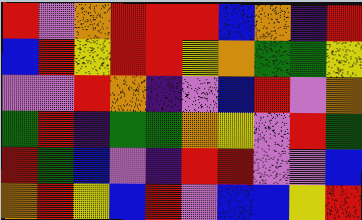[["red", "violet", "orange", "red", "red", "red", "blue", "orange", "indigo", "red"], ["blue", "red", "yellow", "red", "red", "yellow", "orange", "green", "green", "yellow"], ["violet", "violet", "red", "orange", "indigo", "violet", "blue", "red", "violet", "orange"], ["green", "red", "indigo", "green", "green", "orange", "yellow", "violet", "red", "green"], ["red", "green", "blue", "violet", "indigo", "red", "red", "violet", "violet", "blue"], ["orange", "red", "yellow", "blue", "red", "violet", "blue", "blue", "yellow", "red"]]